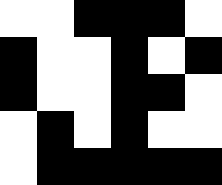[["white", "white", "black", "black", "black", "white"], ["black", "white", "white", "black", "white", "black"], ["black", "white", "white", "black", "black", "white"], ["white", "black", "white", "black", "white", "white"], ["white", "black", "black", "black", "black", "black"]]